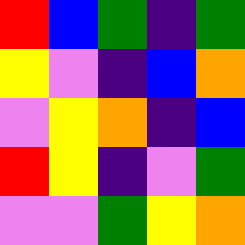[["red", "blue", "green", "indigo", "green"], ["yellow", "violet", "indigo", "blue", "orange"], ["violet", "yellow", "orange", "indigo", "blue"], ["red", "yellow", "indigo", "violet", "green"], ["violet", "violet", "green", "yellow", "orange"]]